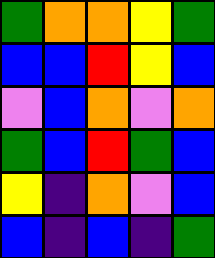[["green", "orange", "orange", "yellow", "green"], ["blue", "blue", "red", "yellow", "blue"], ["violet", "blue", "orange", "violet", "orange"], ["green", "blue", "red", "green", "blue"], ["yellow", "indigo", "orange", "violet", "blue"], ["blue", "indigo", "blue", "indigo", "green"]]